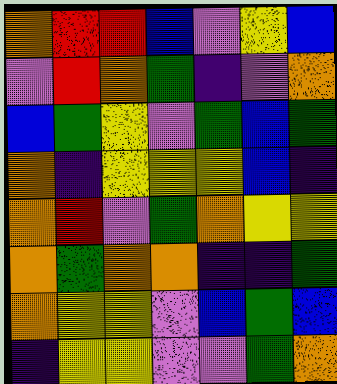[["orange", "red", "red", "blue", "violet", "yellow", "blue"], ["violet", "red", "orange", "green", "indigo", "violet", "orange"], ["blue", "green", "yellow", "violet", "green", "blue", "green"], ["orange", "indigo", "yellow", "yellow", "yellow", "blue", "indigo"], ["orange", "red", "violet", "green", "orange", "yellow", "yellow"], ["orange", "green", "orange", "orange", "indigo", "indigo", "green"], ["orange", "yellow", "yellow", "violet", "blue", "green", "blue"], ["indigo", "yellow", "yellow", "violet", "violet", "green", "orange"]]